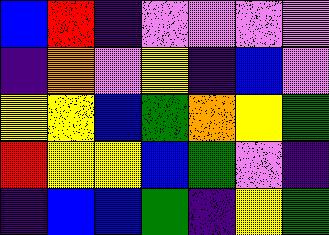[["blue", "red", "indigo", "violet", "violet", "violet", "violet"], ["indigo", "orange", "violet", "yellow", "indigo", "blue", "violet"], ["yellow", "yellow", "blue", "green", "orange", "yellow", "green"], ["red", "yellow", "yellow", "blue", "green", "violet", "indigo"], ["indigo", "blue", "blue", "green", "indigo", "yellow", "green"]]